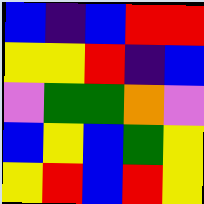[["blue", "indigo", "blue", "red", "red"], ["yellow", "yellow", "red", "indigo", "blue"], ["violet", "green", "green", "orange", "violet"], ["blue", "yellow", "blue", "green", "yellow"], ["yellow", "red", "blue", "red", "yellow"]]